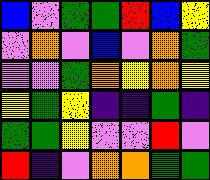[["blue", "violet", "green", "green", "red", "blue", "yellow"], ["violet", "orange", "violet", "blue", "violet", "orange", "green"], ["violet", "violet", "green", "orange", "yellow", "orange", "yellow"], ["yellow", "green", "yellow", "indigo", "indigo", "green", "indigo"], ["green", "green", "yellow", "violet", "violet", "red", "violet"], ["red", "indigo", "violet", "orange", "orange", "green", "green"]]